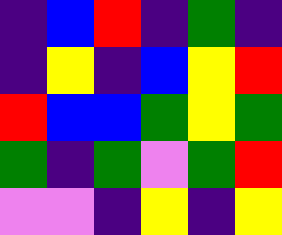[["indigo", "blue", "red", "indigo", "green", "indigo"], ["indigo", "yellow", "indigo", "blue", "yellow", "red"], ["red", "blue", "blue", "green", "yellow", "green"], ["green", "indigo", "green", "violet", "green", "red"], ["violet", "violet", "indigo", "yellow", "indigo", "yellow"]]